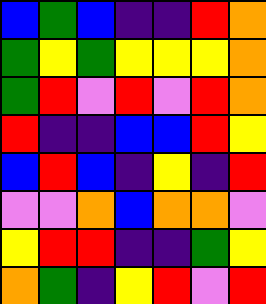[["blue", "green", "blue", "indigo", "indigo", "red", "orange"], ["green", "yellow", "green", "yellow", "yellow", "yellow", "orange"], ["green", "red", "violet", "red", "violet", "red", "orange"], ["red", "indigo", "indigo", "blue", "blue", "red", "yellow"], ["blue", "red", "blue", "indigo", "yellow", "indigo", "red"], ["violet", "violet", "orange", "blue", "orange", "orange", "violet"], ["yellow", "red", "red", "indigo", "indigo", "green", "yellow"], ["orange", "green", "indigo", "yellow", "red", "violet", "red"]]